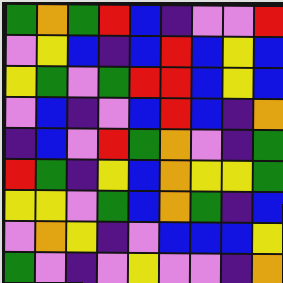[["green", "orange", "green", "red", "blue", "indigo", "violet", "violet", "red"], ["violet", "yellow", "blue", "indigo", "blue", "red", "blue", "yellow", "blue"], ["yellow", "green", "violet", "green", "red", "red", "blue", "yellow", "blue"], ["violet", "blue", "indigo", "violet", "blue", "red", "blue", "indigo", "orange"], ["indigo", "blue", "violet", "red", "green", "orange", "violet", "indigo", "green"], ["red", "green", "indigo", "yellow", "blue", "orange", "yellow", "yellow", "green"], ["yellow", "yellow", "violet", "green", "blue", "orange", "green", "indigo", "blue"], ["violet", "orange", "yellow", "indigo", "violet", "blue", "blue", "blue", "yellow"], ["green", "violet", "indigo", "violet", "yellow", "violet", "violet", "indigo", "orange"]]